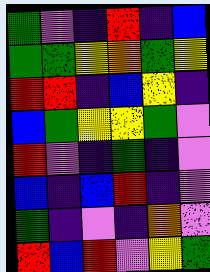[["green", "violet", "indigo", "red", "indigo", "blue"], ["green", "green", "yellow", "orange", "green", "yellow"], ["red", "red", "indigo", "blue", "yellow", "indigo"], ["blue", "green", "yellow", "yellow", "green", "violet"], ["red", "violet", "indigo", "green", "indigo", "violet"], ["blue", "indigo", "blue", "red", "indigo", "violet"], ["green", "indigo", "violet", "indigo", "orange", "violet"], ["red", "blue", "red", "violet", "yellow", "green"]]